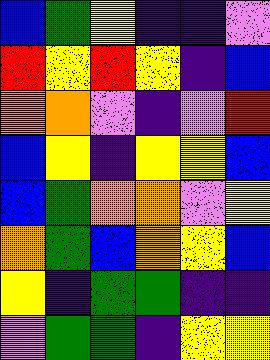[["blue", "green", "yellow", "indigo", "indigo", "violet"], ["red", "yellow", "red", "yellow", "indigo", "blue"], ["orange", "orange", "violet", "indigo", "violet", "red"], ["blue", "yellow", "indigo", "yellow", "yellow", "blue"], ["blue", "green", "orange", "orange", "violet", "yellow"], ["orange", "green", "blue", "orange", "yellow", "blue"], ["yellow", "indigo", "green", "green", "indigo", "indigo"], ["violet", "green", "green", "indigo", "yellow", "yellow"]]